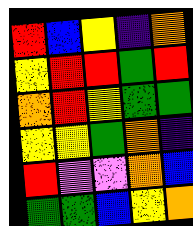[["red", "blue", "yellow", "indigo", "orange"], ["yellow", "red", "red", "green", "red"], ["orange", "red", "yellow", "green", "green"], ["yellow", "yellow", "green", "orange", "indigo"], ["red", "violet", "violet", "orange", "blue"], ["green", "green", "blue", "yellow", "orange"]]